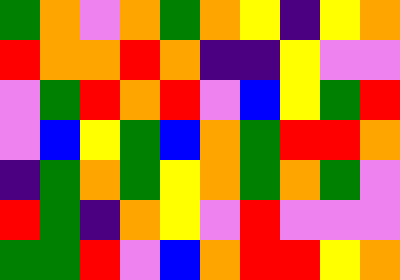[["green", "orange", "violet", "orange", "green", "orange", "yellow", "indigo", "yellow", "orange"], ["red", "orange", "orange", "red", "orange", "indigo", "indigo", "yellow", "violet", "violet"], ["violet", "green", "red", "orange", "red", "violet", "blue", "yellow", "green", "red"], ["violet", "blue", "yellow", "green", "blue", "orange", "green", "red", "red", "orange"], ["indigo", "green", "orange", "green", "yellow", "orange", "green", "orange", "green", "violet"], ["red", "green", "indigo", "orange", "yellow", "violet", "red", "violet", "violet", "violet"], ["green", "green", "red", "violet", "blue", "orange", "red", "red", "yellow", "orange"]]